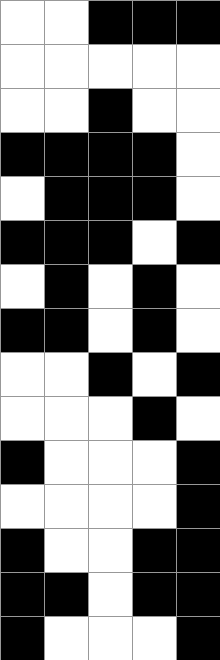[["white", "white", "black", "black", "black"], ["white", "white", "white", "white", "white"], ["white", "white", "black", "white", "white"], ["black", "black", "black", "black", "white"], ["white", "black", "black", "black", "white"], ["black", "black", "black", "white", "black"], ["white", "black", "white", "black", "white"], ["black", "black", "white", "black", "white"], ["white", "white", "black", "white", "black"], ["white", "white", "white", "black", "white"], ["black", "white", "white", "white", "black"], ["white", "white", "white", "white", "black"], ["black", "white", "white", "black", "black"], ["black", "black", "white", "black", "black"], ["black", "white", "white", "white", "black"]]